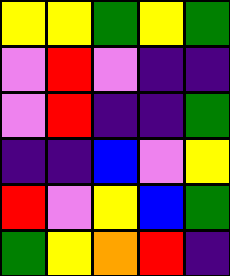[["yellow", "yellow", "green", "yellow", "green"], ["violet", "red", "violet", "indigo", "indigo"], ["violet", "red", "indigo", "indigo", "green"], ["indigo", "indigo", "blue", "violet", "yellow"], ["red", "violet", "yellow", "blue", "green"], ["green", "yellow", "orange", "red", "indigo"]]